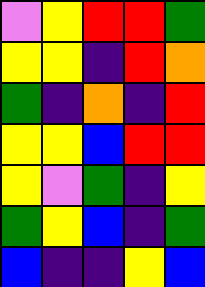[["violet", "yellow", "red", "red", "green"], ["yellow", "yellow", "indigo", "red", "orange"], ["green", "indigo", "orange", "indigo", "red"], ["yellow", "yellow", "blue", "red", "red"], ["yellow", "violet", "green", "indigo", "yellow"], ["green", "yellow", "blue", "indigo", "green"], ["blue", "indigo", "indigo", "yellow", "blue"]]